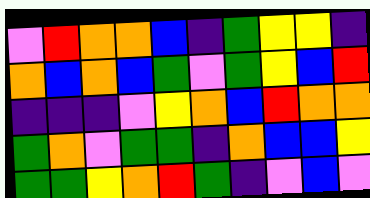[["violet", "red", "orange", "orange", "blue", "indigo", "green", "yellow", "yellow", "indigo"], ["orange", "blue", "orange", "blue", "green", "violet", "green", "yellow", "blue", "red"], ["indigo", "indigo", "indigo", "violet", "yellow", "orange", "blue", "red", "orange", "orange"], ["green", "orange", "violet", "green", "green", "indigo", "orange", "blue", "blue", "yellow"], ["green", "green", "yellow", "orange", "red", "green", "indigo", "violet", "blue", "violet"]]